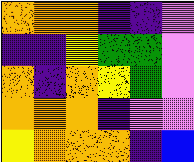[["orange", "orange", "orange", "indigo", "indigo", "violet"], ["indigo", "indigo", "yellow", "green", "green", "violet"], ["orange", "indigo", "orange", "yellow", "green", "violet"], ["orange", "orange", "orange", "indigo", "violet", "violet"], ["yellow", "orange", "orange", "orange", "indigo", "blue"]]